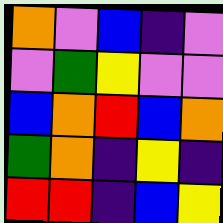[["orange", "violet", "blue", "indigo", "violet"], ["violet", "green", "yellow", "violet", "violet"], ["blue", "orange", "red", "blue", "orange"], ["green", "orange", "indigo", "yellow", "indigo"], ["red", "red", "indigo", "blue", "yellow"]]